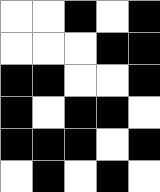[["white", "white", "black", "white", "black"], ["white", "white", "white", "black", "black"], ["black", "black", "white", "white", "black"], ["black", "white", "black", "black", "white"], ["black", "black", "black", "white", "black"], ["white", "black", "white", "black", "white"]]